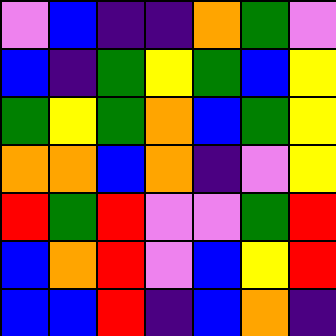[["violet", "blue", "indigo", "indigo", "orange", "green", "violet"], ["blue", "indigo", "green", "yellow", "green", "blue", "yellow"], ["green", "yellow", "green", "orange", "blue", "green", "yellow"], ["orange", "orange", "blue", "orange", "indigo", "violet", "yellow"], ["red", "green", "red", "violet", "violet", "green", "red"], ["blue", "orange", "red", "violet", "blue", "yellow", "red"], ["blue", "blue", "red", "indigo", "blue", "orange", "indigo"]]